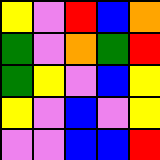[["yellow", "violet", "red", "blue", "orange"], ["green", "violet", "orange", "green", "red"], ["green", "yellow", "violet", "blue", "yellow"], ["yellow", "violet", "blue", "violet", "yellow"], ["violet", "violet", "blue", "blue", "red"]]